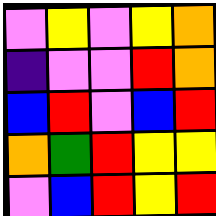[["violet", "yellow", "violet", "yellow", "orange"], ["indigo", "violet", "violet", "red", "orange"], ["blue", "red", "violet", "blue", "red"], ["orange", "green", "red", "yellow", "yellow"], ["violet", "blue", "red", "yellow", "red"]]